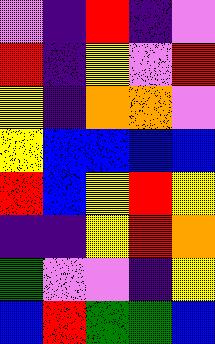[["violet", "indigo", "red", "indigo", "violet"], ["red", "indigo", "yellow", "violet", "red"], ["yellow", "indigo", "orange", "orange", "violet"], ["yellow", "blue", "blue", "blue", "blue"], ["red", "blue", "yellow", "red", "yellow"], ["indigo", "indigo", "yellow", "red", "orange"], ["green", "violet", "violet", "indigo", "yellow"], ["blue", "red", "green", "green", "blue"]]